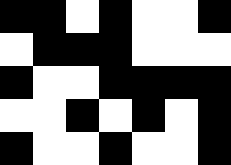[["black", "black", "white", "black", "white", "white", "black"], ["white", "black", "black", "black", "white", "white", "white"], ["black", "white", "white", "black", "black", "black", "black"], ["white", "white", "black", "white", "black", "white", "black"], ["black", "white", "white", "black", "white", "white", "black"]]